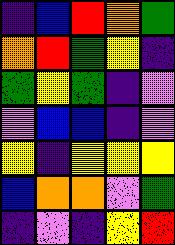[["indigo", "blue", "red", "orange", "green"], ["orange", "red", "green", "yellow", "indigo"], ["green", "yellow", "green", "indigo", "violet"], ["violet", "blue", "blue", "indigo", "violet"], ["yellow", "indigo", "yellow", "yellow", "yellow"], ["blue", "orange", "orange", "violet", "green"], ["indigo", "violet", "indigo", "yellow", "red"]]